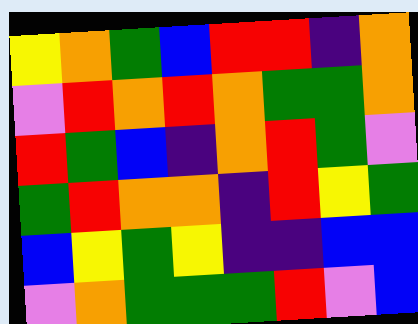[["yellow", "orange", "green", "blue", "red", "red", "indigo", "orange"], ["violet", "red", "orange", "red", "orange", "green", "green", "orange"], ["red", "green", "blue", "indigo", "orange", "red", "green", "violet"], ["green", "red", "orange", "orange", "indigo", "red", "yellow", "green"], ["blue", "yellow", "green", "yellow", "indigo", "indigo", "blue", "blue"], ["violet", "orange", "green", "green", "green", "red", "violet", "blue"]]